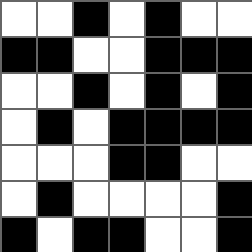[["white", "white", "black", "white", "black", "white", "white"], ["black", "black", "white", "white", "black", "black", "black"], ["white", "white", "black", "white", "black", "white", "black"], ["white", "black", "white", "black", "black", "black", "black"], ["white", "white", "white", "black", "black", "white", "white"], ["white", "black", "white", "white", "white", "white", "black"], ["black", "white", "black", "black", "white", "white", "black"]]